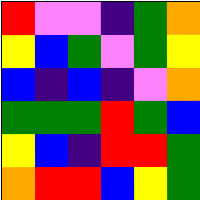[["red", "violet", "violet", "indigo", "green", "orange"], ["yellow", "blue", "green", "violet", "green", "yellow"], ["blue", "indigo", "blue", "indigo", "violet", "orange"], ["green", "green", "green", "red", "green", "blue"], ["yellow", "blue", "indigo", "red", "red", "green"], ["orange", "red", "red", "blue", "yellow", "green"]]